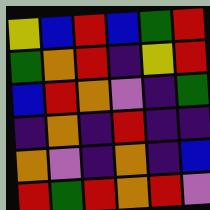[["yellow", "blue", "red", "blue", "green", "red"], ["green", "orange", "red", "indigo", "yellow", "red"], ["blue", "red", "orange", "violet", "indigo", "green"], ["indigo", "orange", "indigo", "red", "indigo", "indigo"], ["orange", "violet", "indigo", "orange", "indigo", "blue"], ["red", "green", "red", "orange", "red", "violet"]]